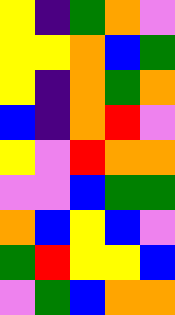[["yellow", "indigo", "green", "orange", "violet"], ["yellow", "yellow", "orange", "blue", "green"], ["yellow", "indigo", "orange", "green", "orange"], ["blue", "indigo", "orange", "red", "violet"], ["yellow", "violet", "red", "orange", "orange"], ["violet", "violet", "blue", "green", "green"], ["orange", "blue", "yellow", "blue", "violet"], ["green", "red", "yellow", "yellow", "blue"], ["violet", "green", "blue", "orange", "orange"]]